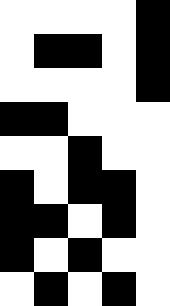[["white", "white", "white", "white", "black"], ["white", "black", "black", "white", "black"], ["white", "white", "white", "white", "black"], ["black", "black", "white", "white", "white"], ["white", "white", "black", "white", "white"], ["black", "white", "black", "black", "white"], ["black", "black", "white", "black", "white"], ["black", "white", "black", "white", "white"], ["white", "black", "white", "black", "white"]]